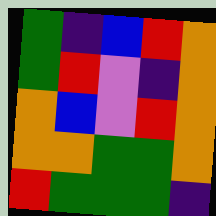[["green", "indigo", "blue", "red", "orange"], ["green", "red", "violet", "indigo", "orange"], ["orange", "blue", "violet", "red", "orange"], ["orange", "orange", "green", "green", "orange"], ["red", "green", "green", "green", "indigo"]]